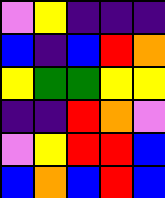[["violet", "yellow", "indigo", "indigo", "indigo"], ["blue", "indigo", "blue", "red", "orange"], ["yellow", "green", "green", "yellow", "yellow"], ["indigo", "indigo", "red", "orange", "violet"], ["violet", "yellow", "red", "red", "blue"], ["blue", "orange", "blue", "red", "blue"]]